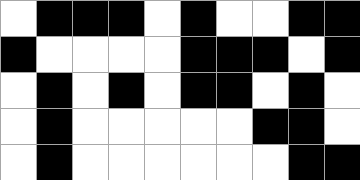[["white", "black", "black", "black", "white", "black", "white", "white", "black", "black"], ["black", "white", "white", "white", "white", "black", "black", "black", "white", "black"], ["white", "black", "white", "black", "white", "black", "black", "white", "black", "white"], ["white", "black", "white", "white", "white", "white", "white", "black", "black", "white"], ["white", "black", "white", "white", "white", "white", "white", "white", "black", "black"]]